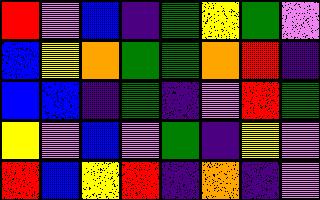[["red", "violet", "blue", "indigo", "green", "yellow", "green", "violet"], ["blue", "yellow", "orange", "green", "green", "orange", "red", "indigo"], ["blue", "blue", "indigo", "green", "indigo", "violet", "red", "green"], ["yellow", "violet", "blue", "violet", "green", "indigo", "yellow", "violet"], ["red", "blue", "yellow", "red", "indigo", "orange", "indigo", "violet"]]